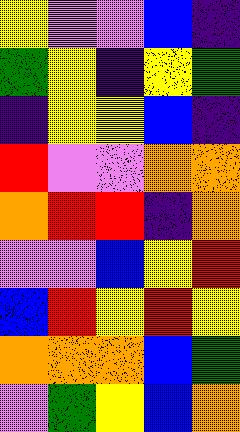[["yellow", "violet", "violet", "blue", "indigo"], ["green", "yellow", "indigo", "yellow", "green"], ["indigo", "yellow", "yellow", "blue", "indigo"], ["red", "violet", "violet", "orange", "orange"], ["orange", "red", "red", "indigo", "orange"], ["violet", "violet", "blue", "yellow", "red"], ["blue", "red", "yellow", "red", "yellow"], ["orange", "orange", "orange", "blue", "green"], ["violet", "green", "yellow", "blue", "orange"]]